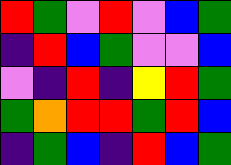[["red", "green", "violet", "red", "violet", "blue", "green"], ["indigo", "red", "blue", "green", "violet", "violet", "blue"], ["violet", "indigo", "red", "indigo", "yellow", "red", "green"], ["green", "orange", "red", "red", "green", "red", "blue"], ["indigo", "green", "blue", "indigo", "red", "blue", "green"]]